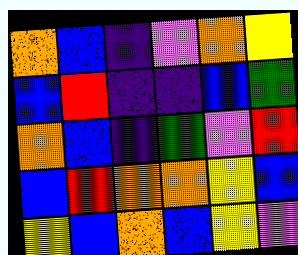[["orange", "blue", "indigo", "violet", "orange", "yellow"], ["blue", "red", "indigo", "indigo", "blue", "green"], ["orange", "blue", "indigo", "green", "violet", "red"], ["blue", "red", "orange", "orange", "yellow", "blue"], ["yellow", "blue", "orange", "blue", "yellow", "violet"]]